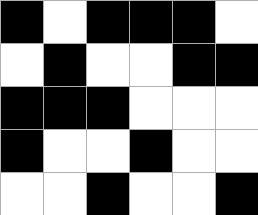[["black", "white", "black", "black", "black", "white"], ["white", "black", "white", "white", "black", "black"], ["black", "black", "black", "white", "white", "white"], ["black", "white", "white", "black", "white", "white"], ["white", "white", "black", "white", "white", "black"]]